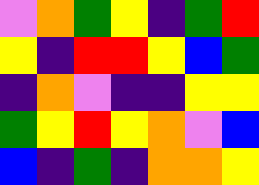[["violet", "orange", "green", "yellow", "indigo", "green", "red"], ["yellow", "indigo", "red", "red", "yellow", "blue", "green"], ["indigo", "orange", "violet", "indigo", "indigo", "yellow", "yellow"], ["green", "yellow", "red", "yellow", "orange", "violet", "blue"], ["blue", "indigo", "green", "indigo", "orange", "orange", "yellow"]]